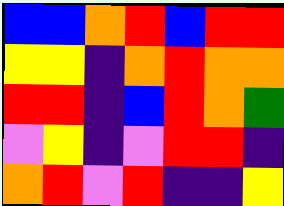[["blue", "blue", "orange", "red", "blue", "red", "red"], ["yellow", "yellow", "indigo", "orange", "red", "orange", "orange"], ["red", "red", "indigo", "blue", "red", "orange", "green"], ["violet", "yellow", "indigo", "violet", "red", "red", "indigo"], ["orange", "red", "violet", "red", "indigo", "indigo", "yellow"]]